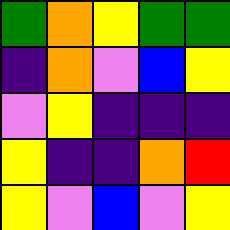[["green", "orange", "yellow", "green", "green"], ["indigo", "orange", "violet", "blue", "yellow"], ["violet", "yellow", "indigo", "indigo", "indigo"], ["yellow", "indigo", "indigo", "orange", "red"], ["yellow", "violet", "blue", "violet", "yellow"]]